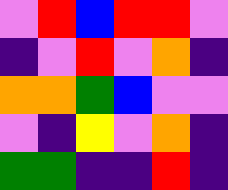[["violet", "red", "blue", "red", "red", "violet"], ["indigo", "violet", "red", "violet", "orange", "indigo"], ["orange", "orange", "green", "blue", "violet", "violet"], ["violet", "indigo", "yellow", "violet", "orange", "indigo"], ["green", "green", "indigo", "indigo", "red", "indigo"]]